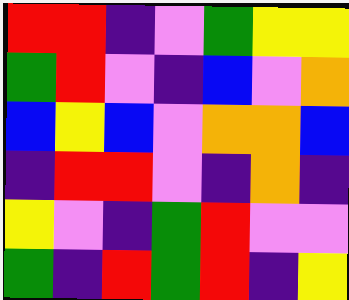[["red", "red", "indigo", "violet", "green", "yellow", "yellow"], ["green", "red", "violet", "indigo", "blue", "violet", "orange"], ["blue", "yellow", "blue", "violet", "orange", "orange", "blue"], ["indigo", "red", "red", "violet", "indigo", "orange", "indigo"], ["yellow", "violet", "indigo", "green", "red", "violet", "violet"], ["green", "indigo", "red", "green", "red", "indigo", "yellow"]]